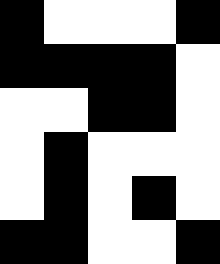[["black", "white", "white", "white", "black"], ["black", "black", "black", "black", "white"], ["white", "white", "black", "black", "white"], ["white", "black", "white", "white", "white"], ["white", "black", "white", "black", "white"], ["black", "black", "white", "white", "black"]]